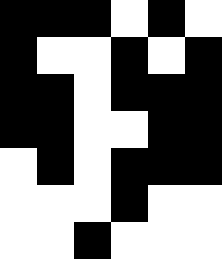[["black", "black", "black", "white", "black", "white"], ["black", "white", "white", "black", "white", "black"], ["black", "black", "white", "black", "black", "black"], ["black", "black", "white", "white", "black", "black"], ["white", "black", "white", "black", "black", "black"], ["white", "white", "white", "black", "white", "white"], ["white", "white", "black", "white", "white", "white"]]